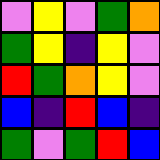[["violet", "yellow", "violet", "green", "orange"], ["green", "yellow", "indigo", "yellow", "violet"], ["red", "green", "orange", "yellow", "violet"], ["blue", "indigo", "red", "blue", "indigo"], ["green", "violet", "green", "red", "blue"]]